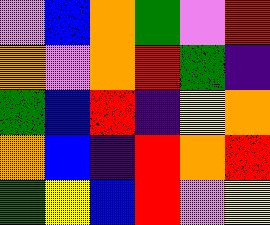[["violet", "blue", "orange", "green", "violet", "red"], ["orange", "violet", "orange", "red", "green", "indigo"], ["green", "blue", "red", "indigo", "yellow", "orange"], ["orange", "blue", "indigo", "red", "orange", "red"], ["green", "yellow", "blue", "red", "violet", "yellow"]]